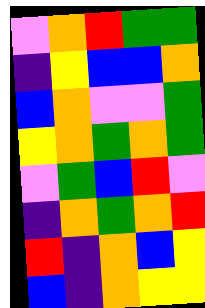[["violet", "orange", "red", "green", "green"], ["indigo", "yellow", "blue", "blue", "orange"], ["blue", "orange", "violet", "violet", "green"], ["yellow", "orange", "green", "orange", "green"], ["violet", "green", "blue", "red", "violet"], ["indigo", "orange", "green", "orange", "red"], ["red", "indigo", "orange", "blue", "yellow"], ["blue", "indigo", "orange", "yellow", "yellow"]]